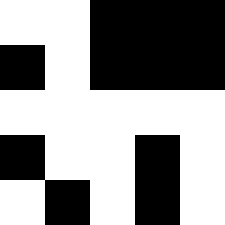[["white", "white", "black", "black", "black"], ["black", "white", "black", "black", "black"], ["white", "white", "white", "white", "white"], ["black", "white", "white", "black", "white"], ["white", "black", "white", "black", "white"]]